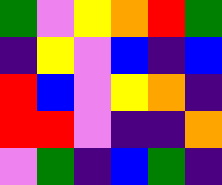[["green", "violet", "yellow", "orange", "red", "green"], ["indigo", "yellow", "violet", "blue", "indigo", "blue"], ["red", "blue", "violet", "yellow", "orange", "indigo"], ["red", "red", "violet", "indigo", "indigo", "orange"], ["violet", "green", "indigo", "blue", "green", "indigo"]]